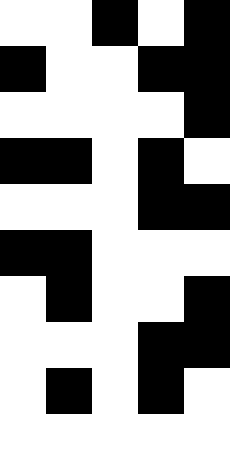[["white", "white", "black", "white", "black"], ["black", "white", "white", "black", "black"], ["white", "white", "white", "white", "black"], ["black", "black", "white", "black", "white"], ["white", "white", "white", "black", "black"], ["black", "black", "white", "white", "white"], ["white", "black", "white", "white", "black"], ["white", "white", "white", "black", "black"], ["white", "black", "white", "black", "white"], ["white", "white", "white", "white", "white"]]